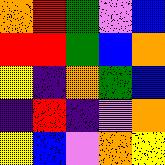[["orange", "red", "green", "violet", "blue"], ["red", "red", "green", "blue", "orange"], ["yellow", "indigo", "orange", "green", "blue"], ["indigo", "red", "indigo", "violet", "orange"], ["yellow", "blue", "violet", "orange", "yellow"]]